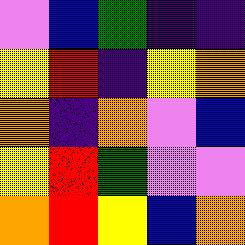[["violet", "blue", "green", "indigo", "indigo"], ["yellow", "red", "indigo", "yellow", "orange"], ["orange", "indigo", "orange", "violet", "blue"], ["yellow", "red", "green", "violet", "violet"], ["orange", "red", "yellow", "blue", "orange"]]